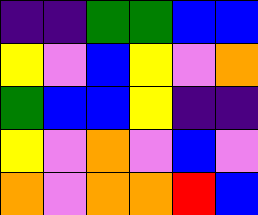[["indigo", "indigo", "green", "green", "blue", "blue"], ["yellow", "violet", "blue", "yellow", "violet", "orange"], ["green", "blue", "blue", "yellow", "indigo", "indigo"], ["yellow", "violet", "orange", "violet", "blue", "violet"], ["orange", "violet", "orange", "orange", "red", "blue"]]